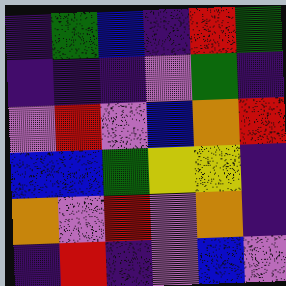[["indigo", "green", "blue", "indigo", "red", "green"], ["indigo", "indigo", "indigo", "violet", "green", "indigo"], ["violet", "red", "violet", "blue", "orange", "red"], ["blue", "blue", "green", "yellow", "yellow", "indigo"], ["orange", "violet", "red", "violet", "orange", "indigo"], ["indigo", "red", "indigo", "violet", "blue", "violet"]]